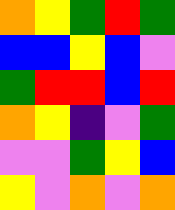[["orange", "yellow", "green", "red", "green"], ["blue", "blue", "yellow", "blue", "violet"], ["green", "red", "red", "blue", "red"], ["orange", "yellow", "indigo", "violet", "green"], ["violet", "violet", "green", "yellow", "blue"], ["yellow", "violet", "orange", "violet", "orange"]]